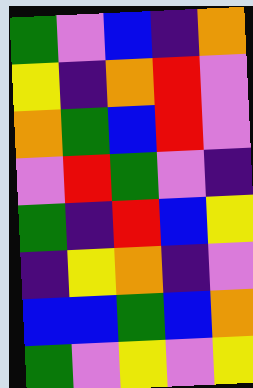[["green", "violet", "blue", "indigo", "orange"], ["yellow", "indigo", "orange", "red", "violet"], ["orange", "green", "blue", "red", "violet"], ["violet", "red", "green", "violet", "indigo"], ["green", "indigo", "red", "blue", "yellow"], ["indigo", "yellow", "orange", "indigo", "violet"], ["blue", "blue", "green", "blue", "orange"], ["green", "violet", "yellow", "violet", "yellow"]]